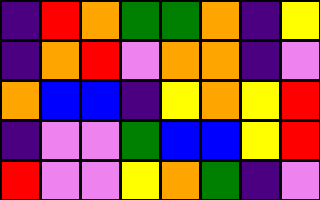[["indigo", "red", "orange", "green", "green", "orange", "indigo", "yellow"], ["indigo", "orange", "red", "violet", "orange", "orange", "indigo", "violet"], ["orange", "blue", "blue", "indigo", "yellow", "orange", "yellow", "red"], ["indigo", "violet", "violet", "green", "blue", "blue", "yellow", "red"], ["red", "violet", "violet", "yellow", "orange", "green", "indigo", "violet"]]